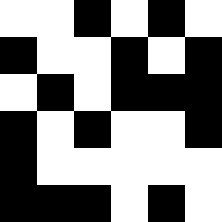[["white", "white", "black", "white", "black", "white"], ["black", "white", "white", "black", "white", "black"], ["white", "black", "white", "black", "black", "black"], ["black", "white", "black", "white", "white", "black"], ["black", "white", "white", "white", "white", "white"], ["black", "black", "black", "white", "black", "white"]]